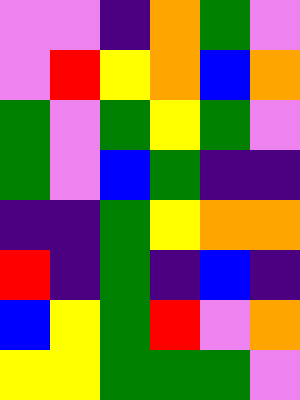[["violet", "violet", "indigo", "orange", "green", "violet"], ["violet", "red", "yellow", "orange", "blue", "orange"], ["green", "violet", "green", "yellow", "green", "violet"], ["green", "violet", "blue", "green", "indigo", "indigo"], ["indigo", "indigo", "green", "yellow", "orange", "orange"], ["red", "indigo", "green", "indigo", "blue", "indigo"], ["blue", "yellow", "green", "red", "violet", "orange"], ["yellow", "yellow", "green", "green", "green", "violet"]]